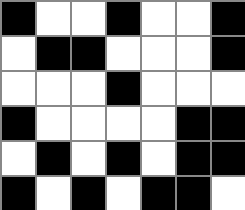[["black", "white", "white", "black", "white", "white", "black"], ["white", "black", "black", "white", "white", "white", "black"], ["white", "white", "white", "black", "white", "white", "white"], ["black", "white", "white", "white", "white", "black", "black"], ["white", "black", "white", "black", "white", "black", "black"], ["black", "white", "black", "white", "black", "black", "white"]]